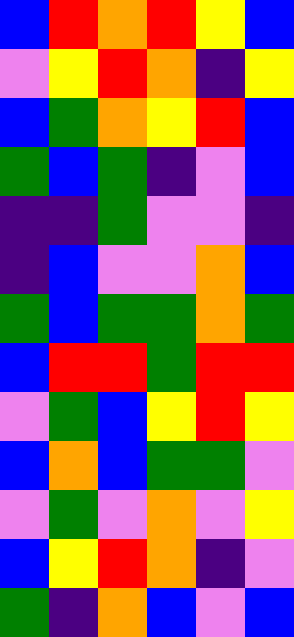[["blue", "red", "orange", "red", "yellow", "blue"], ["violet", "yellow", "red", "orange", "indigo", "yellow"], ["blue", "green", "orange", "yellow", "red", "blue"], ["green", "blue", "green", "indigo", "violet", "blue"], ["indigo", "indigo", "green", "violet", "violet", "indigo"], ["indigo", "blue", "violet", "violet", "orange", "blue"], ["green", "blue", "green", "green", "orange", "green"], ["blue", "red", "red", "green", "red", "red"], ["violet", "green", "blue", "yellow", "red", "yellow"], ["blue", "orange", "blue", "green", "green", "violet"], ["violet", "green", "violet", "orange", "violet", "yellow"], ["blue", "yellow", "red", "orange", "indigo", "violet"], ["green", "indigo", "orange", "blue", "violet", "blue"]]